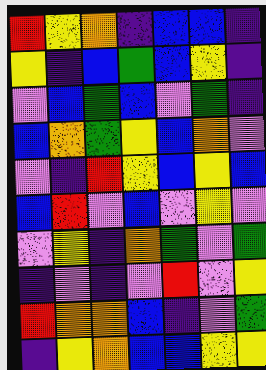[["red", "yellow", "orange", "indigo", "blue", "blue", "indigo"], ["yellow", "indigo", "blue", "green", "blue", "yellow", "indigo"], ["violet", "blue", "green", "blue", "violet", "green", "indigo"], ["blue", "orange", "green", "yellow", "blue", "orange", "violet"], ["violet", "indigo", "red", "yellow", "blue", "yellow", "blue"], ["blue", "red", "violet", "blue", "violet", "yellow", "violet"], ["violet", "yellow", "indigo", "orange", "green", "violet", "green"], ["indigo", "violet", "indigo", "violet", "red", "violet", "yellow"], ["red", "orange", "orange", "blue", "indigo", "violet", "green"], ["indigo", "yellow", "orange", "blue", "blue", "yellow", "yellow"]]